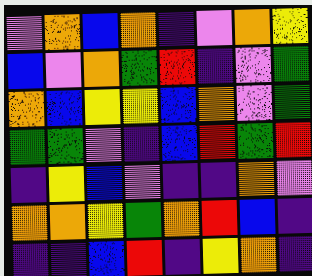[["violet", "orange", "blue", "orange", "indigo", "violet", "orange", "yellow"], ["blue", "violet", "orange", "green", "red", "indigo", "violet", "green"], ["orange", "blue", "yellow", "yellow", "blue", "orange", "violet", "green"], ["green", "green", "violet", "indigo", "blue", "red", "green", "red"], ["indigo", "yellow", "blue", "violet", "indigo", "indigo", "orange", "violet"], ["orange", "orange", "yellow", "green", "orange", "red", "blue", "indigo"], ["indigo", "indigo", "blue", "red", "indigo", "yellow", "orange", "indigo"]]